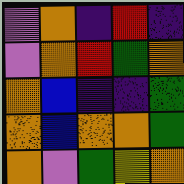[["violet", "orange", "indigo", "red", "indigo"], ["violet", "orange", "red", "green", "orange"], ["orange", "blue", "indigo", "indigo", "green"], ["orange", "blue", "orange", "orange", "green"], ["orange", "violet", "green", "yellow", "orange"]]